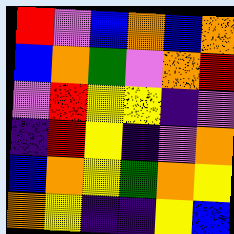[["red", "violet", "blue", "orange", "blue", "orange"], ["blue", "orange", "green", "violet", "orange", "red"], ["violet", "red", "yellow", "yellow", "indigo", "violet"], ["indigo", "red", "yellow", "indigo", "violet", "orange"], ["blue", "orange", "yellow", "green", "orange", "yellow"], ["orange", "yellow", "indigo", "indigo", "yellow", "blue"]]